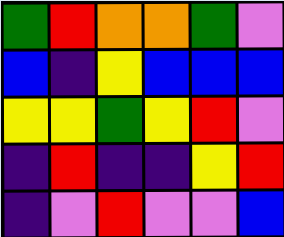[["green", "red", "orange", "orange", "green", "violet"], ["blue", "indigo", "yellow", "blue", "blue", "blue"], ["yellow", "yellow", "green", "yellow", "red", "violet"], ["indigo", "red", "indigo", "indigo", "yellow", "red"], ["indigo", "violet", "red", "violet", "violet", "blue"]]